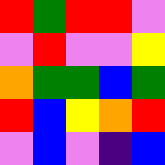[["red", "green", "red", "red", "violet"], ["violet", "red", "violet", "violet", "yellow"], ["orange", "green", "green", "blue", "green"], ["red", "blue", "yellow", "orange", "red"], ["violet", "blue", "violet", "indigo", "blue"]]